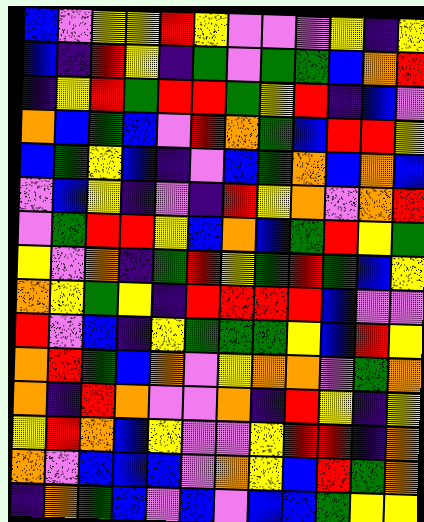[["blue", "violet", "yellow", "yellow", "red", "yellow", "violet", "violet", "violet", "yellow", "indigo", "yellow"], ["blue", "indigo", "red", "yellow", "indigo", "green", "violet", "green", "green", "blue", "orange", "red"], ["indigo", "yellow", "red", "green", "red", "red", "green", "yellow", "red", "indigo", "blue", "violet"], ["orange", "blue", "green", "blue", "violet", "red", "orange", "green", "blue", "red", "red", "yellow"], ["blue", "green", "yellow", "blue", "indigo", "violet", "blue", "green", "orange", "blue", "orange", "blue"], ["violet", "blue", "yellow", "indigo", "violet", "indigo", "red", "yellow", "orange", "violet", "orange", "red"], ["violet", "green", "red", "red", "yellow", "blue", "orange", "blue", "green", "red", "yellow", "green"], ["yellow", "violet", "orange", "indigo", "green", "red", "yellow", "green", "red", "green", "blue", "yellow"], ["orange", "yellow", "green", "yellow", "indigo", "red", "red", "red", "red", "blue", "violet", "violet"], ["red", "violet", "blue", "indigo", "yellow", "green", "green", "green", "yellow", "blue", "red", "yellow"], ["orange", "red", "green", "blue", "orange", "violet", "yellow", "orange", "orange", "violet", "green", "orange"], ["orange", "indigo", "red", "orange", "violet", "violet", "orange", "indigo", "red", "yellow", "indigo", "yellow"], ["yellow", "red", "orange", "blue", "yellow", "violet", "violet", "yellow", "red", "red", "indigo", "orange"], ["orange", "violet", "blue", "blue", "blue", "violet", "orange", "yellow", "blue", "red", "green", "orange"], ["indigo", "orange", "green", "blue", "violet", "blue", "violet", "blue", "blue", "green", "yellow", "yellow"]]